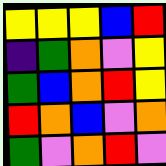[["yellow", "yellow", "yellow", "blue", "red"], ["indigo", "green", "orange", "violet", "yellow"], ["green", "blue", "orange", "red", "yellow"], ["red", "orange", "blue", "violet", "orange"], ["green", "violet", "orange", "red", "violet"]]